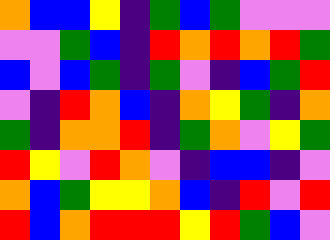[["orange", "blue", "blue", "yellow", "indigo", "green", "blue", "green", "violet", "violet", "violet"], ["violet", "violet", "green", "blue", "indigo", "red", "orange", "red", "orange", "red", "green"], ["blue", "violet", "blue", "green", "indigo", "green", "violet", "indigo", "blue", "green", "red"], ["violet", "indigo", "red", "orange", "blue", "indigo", "orange", "yellow", "green", "indigo", "orange"], ["green", "indigo", "orange", "orange", "red", "indigo", "green", "orange", "violet", "yellow", "green"], ["red", "yellow", "violet", "red", "orange", "violet", "indigo", "blue", "blue", "indigo", "violet"], ["orange", "blue", "green", "yellow", "yellow", "orange", "blue", "indigo", "red", "violet", "red"], ["red", "blue", "orange", "red", "red", "red", "yellow", "red", "green", "blue", "violet"]]